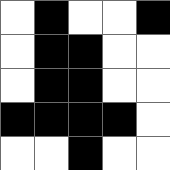[["white", "black", "white", "white", "black"], ["white", "black", "black", "white", "white"], ["white", "black", "black", "white", "white"], ["black", "black", "black", "black", "white"], ["white", "white", "black", "white", "white"]]